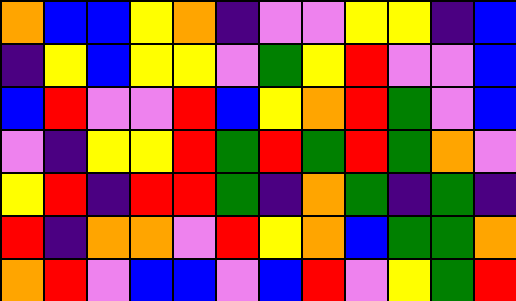[["orange", "blue", "blue", "yellow", "orange", "indigo", "violet", "violet", "yellow", "yellow", "indigo", "blue"], ["indigo", "yellow", "blue", "yellow", "yellow", "violet", "green", "yellow", "red", "violet", "violet", "blue"], ["blue", "red", "violet", "violet", "red", "blue", "yellow", "orange", "red", "green", "violet", "blue"], ["violet", "indigo", "yellow", "yellow", "red", "green", "red", "green", "red", "green", "orange", "violet"], ["yellow", "red", "indigo", "red", "red", "green", "indigo", "orange", "green", "indigo", "green", "indigo"], ["red", "indigo", "orange", "orange", "violet", "red", "yellow", "orange", "blue", "green", "green", "orange"], ["orange", "red", "violet", "blue", "blue", "violet", "blue", "red", "violet", "yellow", "green", "red"]]